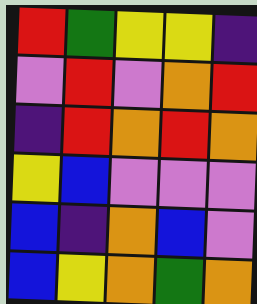[["red", "green", "yellow", "yellow", "indigo"], ["violet", "red", "violet", "orange", "red"], ["indigo", "red", "orange", "red", "orange"], ["yellow", "blue", "violet", "violet", "violet"], ["blue", "indigo", "orange", "blue", "violet"], ["blue", "yellow", "orange", "green", "orange"]]